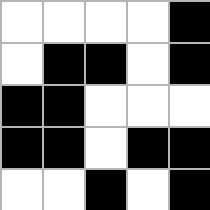[["white", "white", "white", "white", "black"], ["white", "black", "black", "white", "black"], ["black", "black", "white", "white", "white"], ["black", "black", "white", "black", "black"], ["white", "white", "black", "white", "black"]]